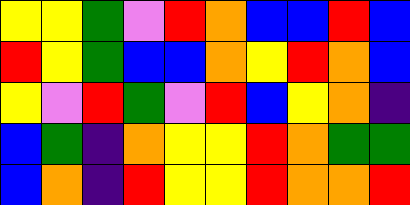[["yellow", "yellow", "green", "violet", "red", "orange", "blue", "blue", "red", "blue"], ["red", "yellow", "green", "blue", "blue", "orange", "yellow", "red", "orange", "blue"], ["yellow", "violet", "red", "green", "violet", "red", "blue", "yellow", "orange", "indigo"], ["blue", "green", "indigo", "orange", "yellow", "yellow", "red", "orange", "green", "green"], ["blue", "orange", "indigo", "red", "yellow", "yellow", "red", "orange", "orange", "red"]]